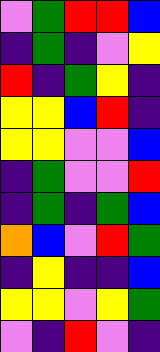[["violet", "green", "red", "red", "blue"], ["indigo", "green", "indigo", "violet", "yellow"], ["red", "indigo", "green", "yellow", "indigo"], ["yellow", "yellow", "blue", "red", "indigo"], ["yellow", "yellow", "violet", "violet", "blue"], ["indigo", "green", "violet", "violet", "red"], ["indigo", "green", "indigo", "green", "blue"], ["orange", "blue", "violet", "red", "green"], ["indigo", "yellow", "indigo", "indigo", "blue"], ["yellow", "yellow", "violet", "yellow", "green"], ["violet", "indigo", "red", "violet", "indigo"]]